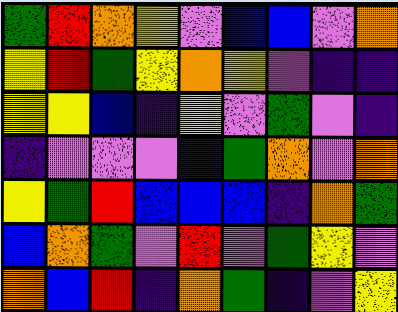[["green", "red", "orange", "yellow", "violet", "blue", "blue", "violet", "orange"], ["yellow", "red", "green", "yellow", "orange", "yellow", "violet", "indigo", "indigo"], ["yellow", "yellow", "blue", "indigo", "yellow", "violet", "green", "violet", "indigo"], ["indigo", "violet", "violet", "violet", "blue", "green", "orange", "violet", "orange"], ["yellow", "green", "red", "blue", "blue", "blue", "indigo", "orange", "green"], ["blue", "orange", "green", "violet", "red", "violet", "green", "yellow", "violet"], ["orange", "blue", "red", "indigo", "orange", "green", "indigo", "violet", "yellow"]]